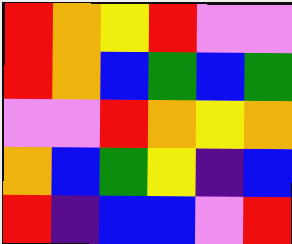[["red", "orange", "yellow", "red", "violet", "violet"], ["red", "orange", "blue", "green", "blue", "green"], ["violet", "violet", "red", "orange", "yellow", "orange"], ["orange", "blue", "green", "yellow", "indigo", "blue"], ["red", "indigo", "blue", "blue", "violet", "red"]]